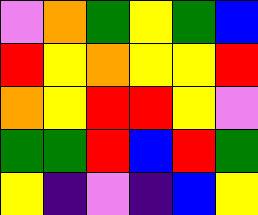[["violet", "orange", "green", "yellow", "green", "blue"], ["red", "yellow", "orange", "yellow", "yellow", "red"], ["orange", "yellow", "red", "red", "yellow", "violet"], ["green", "green", "red", "blue", "red", "green"], ["yellow", "indigo", "violet", "indigo", "blue", "yellow"]]